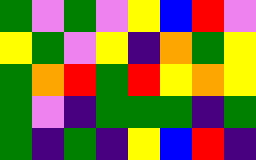[["green", "violet", "green", "violet", "yellow", "blue", "red", "violet"], ["yellow", "green", "violet", "yellow", "indigo", "orange", "green", "yellow"], ["green", "orange", "red", "green", "red", "yellow", "orange", "yellow"], ["green", "violet", "indigo", "green", "green", "green", "indigo", "green"], ["green", "indigo", "green", "indigo", "yellow", "blue", "red", "indigo"]]